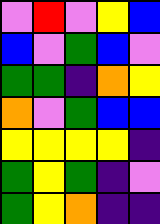[["violet", "red", "violet", "yellow", "blue"], ["blue", "violet", "green", "blue", "violet"], ["green", "green", "indigo", "orange", "yellow"], ["orange", "violet", "green", "blue", "blue"], ["yellow", "yellow", "yellow", "yellow", "indigo"], ["green", "yellow", "green", "indigo", "violet"], ["green", "yellow", "orange", "indigo", "indigo"]]